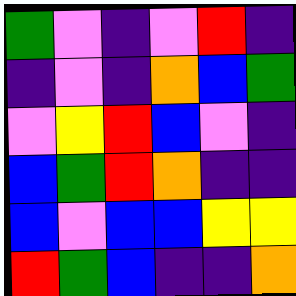[["green", "violet", "indigo", "violet", "red", "indigo"], ["indigo", "violet", "indigo", "orange", "blue", "green"], ["violet", "yellow", "red", "blue", "violet", "indigo"], ["blue", "green", "red", "orange", "indigo", "indigo"], ["blue", "violet", "blue", "blue", "yellow", "yellow"], ["red", "green", "blue", "indigo", "indigo", "orange"]]